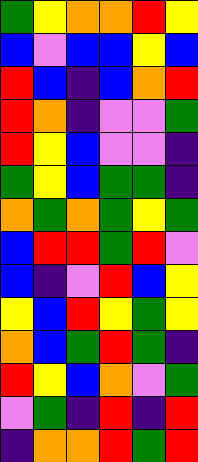[["green", "yellow", "orange", "orange", "red", "yellow"], ["blue", "violet", "blue", "blue", "yellow", "blue"], ["red", "blue", "indigo", "blue", "orange", "red"], ["red", "orange", "indigo", "violet", "violet", "green"], ["red", "yellow", "blue", "violet", "violet", "indigo"], ["green", "yellow", "blue", "green", "green", "indigo"], ["orange", "green", "orange", "green", "yellow", "green"], ["blue", "red", "red", "green", "red", "violet"], ["blue", "indigo", "violet", "red", "blue", "yellow"], ["yellow", "blue", "red", "yellow", "green", "yellow"], ["orange", "blue", "green", "red", "green", "indigo"], ["red", "yellow", "blue", "orange", "violet", "green"], ["violet", "green", "indigo", "red", "indigo", "red"], ["indigo", "orange", "orange", "red", "green", "red"]]